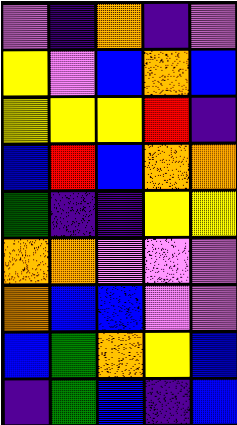[["violet", "indigo", "orange", "indigo", "violet"], ["yellow", "violet", "blue", "orange", "blue"], ["yellow", "yellow", "yellow", "red", "indigo"], ["blue", "red", "blue", "orange", "orange"], ["green", "indigo", "indigo", "yellow", "yellow"], ["orange", "orange", "violet", "violet", "violet"], ["orange", "blue", "blue", "violet", "violet"], ["blue", "green", "orange", "yellow", "blue"], ["indigo", "green", "blue", "indigo", "blue"]]